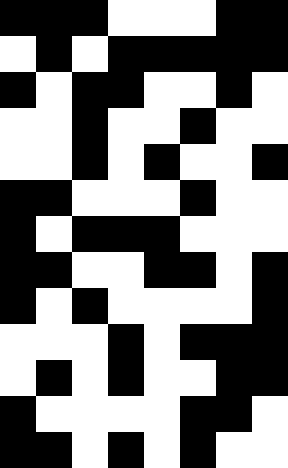[["black", "black", "black", "white", "white", "white", "black", "black"], ["white", "black", "white", "black", "black", "black", "black", "black"], ["black", "white", "black", "black", "white", "white", "black", "white"], ["white", "white", "black", "white", "white", "black", "white", "white"], ["white", "white", "black", "white", "black", "white", "white", "black"], ["black", "black", "white", "white", "white", "black", "white", "white"], ["black", "white", "black", "black", "black", "white", "white", "white"], ["black", "black", "white", "white", "black", "black", "white", "black"], ["black", "white", "black", "white", "white", "white", "white", "black"], ["white", "white", "white", "black", "white", "black", "black", "black"], ["white", "black", "white", "black", "white", "white", "black", "black"], ["black", "white", "white", "white", "white", "black", "black", "white"], ["black", "black", "white", "black", "white", "black", "white", "white"]]